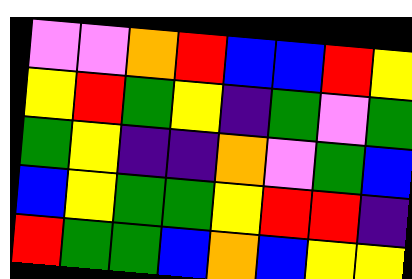[["violet", "violet", "orange", "red", "blue", "blue", "red", "yellow"], ["yellow", "red", "green", "yellow", "indigo", "green", "violet", "green"], ["green", "yellow", "indigo", "indigo", "orange", "violet", "green", "blue"], ["blue", "yellow", "green", "green", "yellow", "red", "red", "indigo"], ["red", "green", "green", "blue", "orange", "blue", "yellow", "yellow"]]